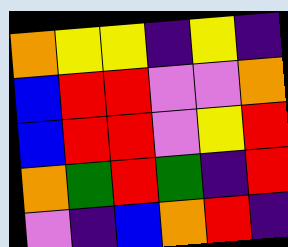[["orange", "yellow", "yellow", "indigo", "yellow", "indigo"], ["blue", "red", "red", "violet", "violet", "orange"], ["blue", "red", "red", "violet", "yellow", "red"], ["orange", "green", "red", "green", "indigo", "red"], ["violet", "indigo", "blue", "orange", "red", "indigo"]]